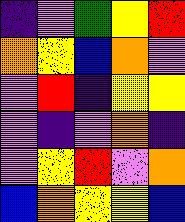[["indigo", "violet", "green", "yellow", "red"], ["orange", "yellow", "blue", "orange", "violet"], ["violet", "red", "indigo", "yellow", "yellow"], ["violet", "indigo", "violet", "orange", "indigo"], ["violet", "yellow", "red", "violet", "orange"], ["blue", "orange", "yellow", "yellow", "blue"]]